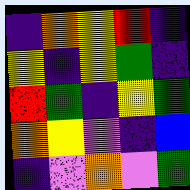[["indigo", "orange", "yellow", "red", "indigo"], ["yellow", "indigo", "yellow", "green", "indigo"], ["red", "green", "indigo", "yellow", "green"], ["orange", "yellow", "violet", "indigo", "blue"], ["indigo", "violet", "orange", "violet", "green"]]